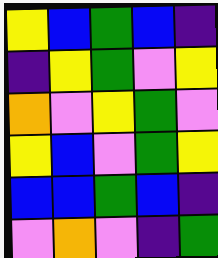[["yellow", "blue", "green", "blue", "indigo"], ["indigo", "yellow", "green", "violet", "yellow"], ["orange", "violet", "yellow", "green", "violet"], ["yellow", "blue", "violet", "green", "yellow"], ["blue", "blue", "green", "blue", "indigo"], ["violet", "orange", "violet", "indigo", "green"]]